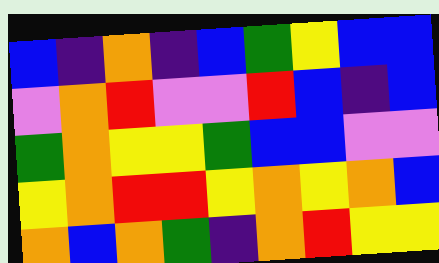[["blue", "indigo", "orange", "indigo", "blue", "green", "yellow", "blue", "blue"], ["violet", "orange", "red", "violet", "violet", "red", "blue", "indigo", "blue"], ["green", "orange", "yellow", "yellow", "green", "blue", "blue", "violet", "violet"], ["yellow", "orange", "red", "red", "yellow", "orange", "yellow", "orange", "blue"], ["orange", "blue", "orange", "green", "indigo", "orange", "red", "yellow", "yellow"]]